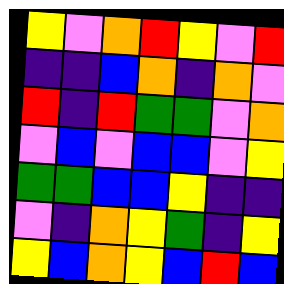[["yellow", "violet", "orange", "red", "yellow", "violet", "red"], ["indigo", "indigo", "blue", "orange", "indigo", "orange", "violet"], ["red", "indigo", "red", "green", "green", "violet", "orange"], ["violet", "blue", "violet", "blue", "blue", "violet", "yellow"], ["green", "green", "blue", "blue", "yellow", "indigo", "indigo"], ["violet", "indigo", "orange", "yellow", "green", "indigo", "yellow"], ["yellow", "blue", "orange", "yellow", "blue", "red", "blue"]]